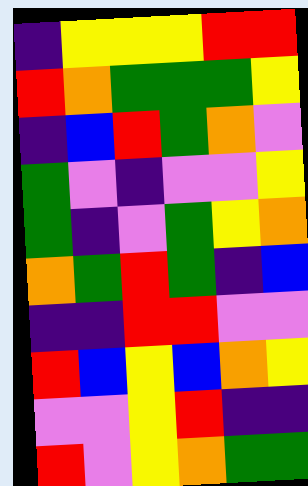[["indigo", "yellow", "yellow", "yellow", "red", "red"], ["red", "orange", "green", "green", "green", "yellow"], ["indigo", "blue", "red", "green", "orange", "violet"], ["green", "violet", "indigo", "violet", "violet", "yellow"], ["green", "indigo", "violet", "green", "yellow", "orange"], ["orange", "green", "red", "green", "indigo", "blue"], ["indigo", "indigo", "red", "red", "violet", "violet"], ["red", "blue", "yellow", "blue", "orange", "yellow"], ["violet", "violet", "yellow", "red", "indigo", "indigo"], ["red", "violet", "yellow", "orange", "green", "green"]]